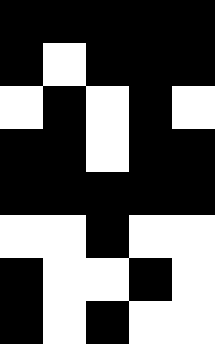[["black", "black", "black", "black", "black"], ["black", "white", "black", "black", "black"], ["white", "black", "white", "black", "white"], ["black", "black", "white", "black", "black"], ["black", "black", "black", "black", "black"], ["white", "white", "black", "white", "white"], ["black", "white", "white", "black", "white"], ["black", "white", "black", "white", "white"]]